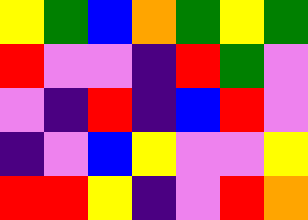[["yellow", "green", "blue", "orange", "green", "yellow", "green"], ["red", "violet", "violet", "indigo", "red", "green", "violet"], ["violet", "indigo", "red", "indigo", "blue", "red", "violet"], ["indigo", "violet", "blue", "yellow", "violet", "violet", "yellow"], ["red", "red", "yellow", "indigo", "violet", "red", "orange"]]